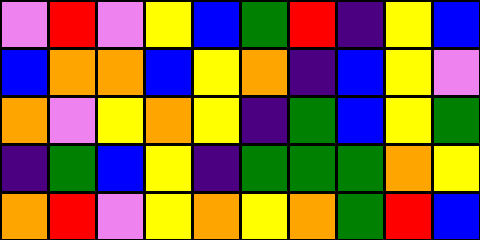[["violet", "red", "violet", "yellow", "blue", "green", "red", "indigo", "yellow", "blue"], ["blue", "orange", "orange", "blue", "yellow", "orange", "indigo", "blue", "yellow", "violet"], ["orange", "violet", "yellow", "orange", "yellow", "indigo", "green", "blue", "yellow", "green"], ["indigo", "green", "blue", "yellow", "indigo", "green", "green", "green", "orange", "yellow"], ["orange", "red", "violet", "yellow", "orange", "yellow", "orange", "green", "red", "blue"]]